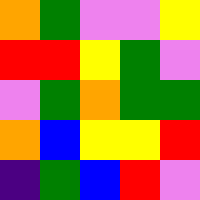[["orange", "green", "violet", "violet", "yellow"], ["red", "red", "yellow", "green", "violet"], ["violet", "green", "orange", "green", "green"], ["orange", "blue", "yellow", "yellow", "red"], ["indigo", "green", "blue", "red", "violet"]]